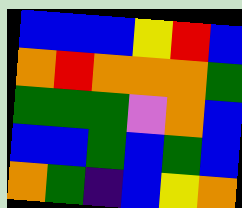[["blue", "blue", "blue", "yellow", "red", "blue"], ["orange", "red", "orange", "orange", "orange", "green"], ["green", "green", "green", "violet", "orange", "blue"], ["blue", "blue", "green", "blue", "green", "blue"], ["orange", "green", "indigo", "blue", "yellow", "orange"]]